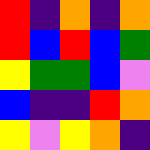[["red", "indigo", "orange", "indigo", "orange"], ["red", "blue", "red", "blue", "green"], ["yellow", "green", "green", "blue", "violet"], ["blue", "indigo", "indigo", "red", "orange"], ["yellow", "violet", "yellow", "orange", "indigo"]]